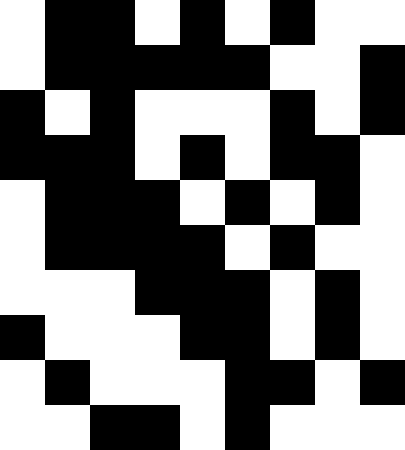[["white", "black", "black", "white", "black", "white", "black", "white", "white"], ["white", "black", "black", "black", "black", "black", "white", "white", "black"], ["black", "white", "black", "white", "white", "white", "black", "white", "black"], ["black", "black", "black", "white", "black", "white", "black", "black", "white"], ["white", "black", "black", "black", "white", "black", "white", "black", "white"], ["white", "black", "black", "black", "black", "white", "black", "white", "white"], ["white", "white", "white", "black", "black", "black", "white", "black", "white"], ["black", "white", "white", "white", "black", "black", "white", "black", "white"], ["white", "black", "white", "white", "white", "black", "black", "white", "black"], ["white", "white", "black", "black", "white", "black", "white", "white", "white"]]